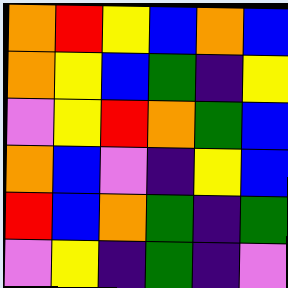[["orange", "red", "yellow", "blue", "orange", "blue"], ["orange", "yellow", "blue", "green", "indigo", "yellow"], ["violet", "yellow", "red", "orange", "green", "blue"], ["orange", "blue", "violet", "indigo", "yellow", "blue"], ["red", "blue", "orange", "green", "indigo", "green"], ["violet", "yellow", "indigo", "green", "indigo", "violet"]]